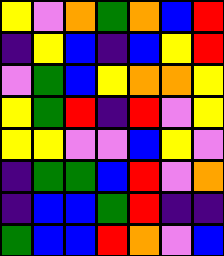[["yellow", "violet", "orange", "green", "orange", "blue", "red"], ["indigo", "yellow", "blue", "indigo", "blue", "yellow", "red"], ["violet", "green", "blue", "yellow", "orange", "orange", "yellow"], ["yellow", "green", "red", "indigo", "red", "violet", "yellow"], ["yellow", "yellow", "violet", "violet", "blue", "yellow", "violet"], ["indigo", "green", "green", "blue", "red", "violet", "orange"], ["indigo", "blue", "blue", "green", "red", "indigo", "indigo"], ["green", "blue", "blue", "red", "orange", "violet", "blue"]]